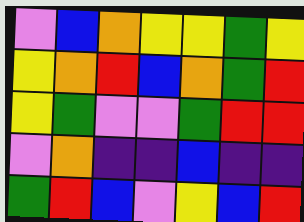[["violet", "blue", "orange", "yellow", "yellow", "green", "yellow"], ["yellow", "orange", "red", "blue", "orange", "green", "red"], ["yellow", "green", "violet", "violet", "green", "red", "red"], ["violet", "orange", "indigo", "indigo", "blue", "indigo", "indigo"], ["green", "red", "blue", "violet", "yellow", "blue", "red"]]